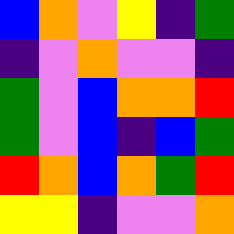[["blue", "orange", "violet", "yellow", "indigo", "green"], ["indigo", "violet", "orange", "violet", "violet", "indigo"], ["green", "violet", "blue", "orange", "orange", "red"], ["green", "violet", "blue", "indigo", "blue", "green"], ["red", "orange", "blue", "orange", "green", "red"], ["yellow", "yellow", "indigo", "violet", "violet", "orange"]]